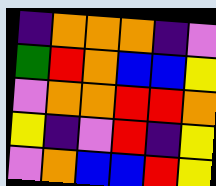[["indigo", "orange", "orange", "orange", "indigo", "violet"], ["green", "red", "orange", "blue", "blue", "yellow"], ["violet", "orange", "orange", "red", "red", "orange"], ["yellow", "indigo", "violet", "red", "indigo", "yellow"], ["violet", "orange", "blue", "blue", "red", "yellow"]]